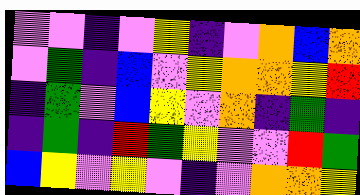[["violet", "violet", "indigo", "violet", "yellow", "indigo", "violet", "orange", "blue", "orange"], ["violet", "green", "indigo", "blue", "violet", "yellow", "orange", "orange", "yellow", "red"], ["indigo", "green", "violet", "blue", "yellow", "violet", "orange", "indigo", "green", "indigo"], ["indigo", "green", "indigo", "red", "green", "yellow", "violet", "violet", "red", "green"], ["blue", "yellow", "violet", "yellow", "violet", "indigo", "violet", "orange", "orange", "yellow"]]